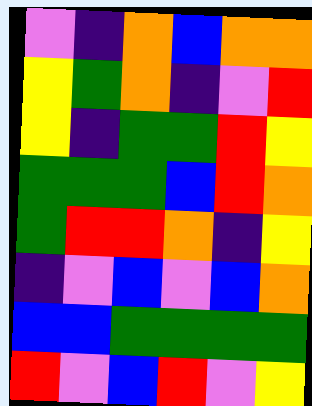[["violet", "indigo", "orange", "blue", "orange", "orange"], ["yellow", "green", "orange", "indigo", "violet", "red"], ["yellow", "indigo", "green", "green", "red", "yellow"], ["green", "green", "green", "blue", "red", "orange"], ["green", "red", "red", "orange", "indigo", "yellow"], ["indigo", "violet", "blue", "violet", "blue", "orange"], ["blue", "blue", "green", "green", "green", "green"], ["red", "violet", "blue", "red", "violet", "yellow"]]